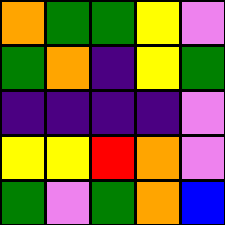[["orange", "green", "green", "yellow", "violet"], ["green", "orange", "indigo", "yellow", "green"], ["indigo", "indigo", "indigo", "indigo", "violet"], ["yellow", "yellow", "red", "orange", "violet"], ["green", "violet", "green", "orange", "blue"]]